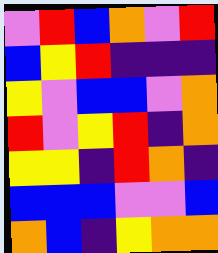[["violet", "red", "blue", "orange", "violet", "red"], ["blue", "yellow", "red", "indigo", "indigo", "indigo"], ["yellow", "violet", "blue", "blue", "violet", "orange"], ["red", "violet", "yellow", "red", "indigo", "orange"], ["yellow", "yellow", "indigo", "red", "orange", "indigo"], ["blue", "blue", "blue", "violet", "violet", "blue"], ["orange", "blue", "indigo", "yellow", "orange", "orange"]]